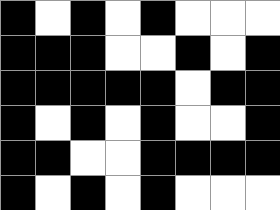[["black", "white", "black", "white", "black", "white", "white", "white"], ["black", "black", "black", "white", "white", "black", "white", "black"], ["black", "black", "black", "black", "black", "white", "black", "black"], ["black", "white", "black", "white", "black", "white", "white", "black"], ["black", "black", "white", "white", "black", "black", "black", "black"], ["black", "white", "black", "white", "black", "white", "white", "white"]]